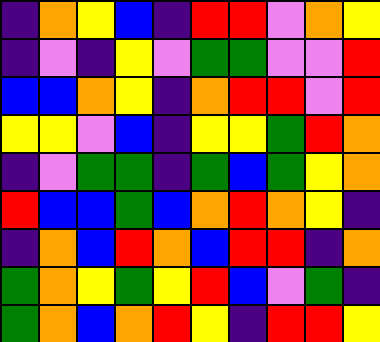[["indigo", "orange", "yellow", "blue", "indigo", "red", "red", "violet", "orange", "yellow"], ["indigo", "violet", "indigo", "yellow", "violet", "green", "green", "violet", "violet", "red"], ["blue", "blue", "orange", "yellow", "indigo", "orange", "red", "red", "violet", "red"], ["yellow", "yellow", "violet", "blue", "indigo", "yellow", "yellow", "green", "red", "orange"], ["indigo", "violet", "green", "green", "indigo", "green", "blue", "green", "yellow", "orange"], ["red", "blue", "blue", "green", "blue", "orange", "red", "orange", "yellow", "indigo"], ["indigo", "orange", "blue", "red", "orange", "blue", "red", "red", "indigo", "orange"], ["green", "orange", "yellow", "green", "yellow", "red", "blue", "violet", "green", "indigo"], ["green", "orange", "blue", "orange", "red", "yellow", "indigo", "red", "red", "yellow"]]